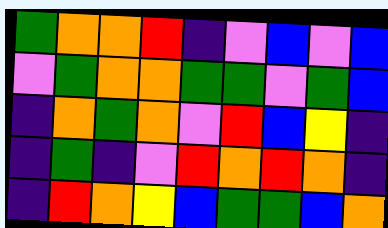[["green", "orange", "orange", "red", "indigo", "violet", "blue", "violet", "blue"], ["violet", "green", "orange", "orange", "green", "green", "violet", "green", "blue"], ["indigo", "orange", "green", "orange", "violet", "red", "blue", "yellow", "indigo"], ["indigo", "green", "indigo", "violet", "red", "orange", "red", "orange", "indigo"], ["indigo", "red", "orange", "yellow", "blue", "green", "green", "blue", "orange"]]